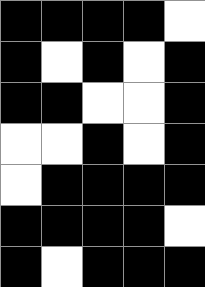[["black", "black", "black", "black", "white"], ["black", "white", "black", "white", "black"], ["black", "black", "white", "white", "black"], ["white", "white", "black", "white", "black"], ["white", "black", "black", "black", "black"], ["black", "black", "black", "black", "white"], ["black", "white", "black", "black", "black"]]